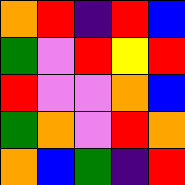[["orange", "red", "indigo", "red", "blue"], ["green", "violet", "red", "yellow", "red"], ["red", "violet", "violet", "orange", "blue"], ["green", "orange", "violet", "red", "orange"], ["orange", "blue", "green", "indigo", "red"]]